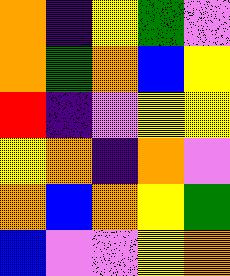[["orange", "indigo", "yellow", "green", "violet"], ["orange", "green", "orange", "blue", "yellow"], ["red", "indigo", "violet", "yellow", "yellow"], ["yellow", "orange", "indigo", "orange", "violet"], ["orange", "blue", "orange", "yellow", "green"], ["blue", "violet", "violet", "yellow", "orange"]]